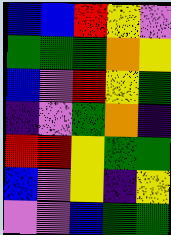[["blue", "blue", "red", "yellow", "violet"], ["green", "green", "green", "orange", "yellow"], ["blue", "violet", "red", "yellow", "green"], ["indigo", "violet", "green", "orange", "indigo"], ["red", "red", "yellow", "green", "green"], ["blue", "violet", "yellow", "indigo", "yellow"], ["violet", "violet", "blue", "green", "green"]]